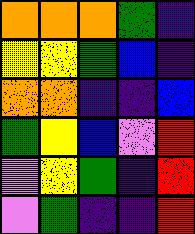[["orange", "orange", "orange", "green", "indigo"], ["yellow", "yellow", "green", "blue", "indigo"], ["orange", "orange", "indigo", "indigo", "blue"], ["green", "yellow", "blue", "violet", "red"], ["violet", "yellow", "green", "indigo", "red"], ["violet", "green", "indigo", "indigo", "red"]]